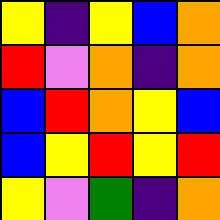[["yellow", "indigo", "yellow", "blue", "orange"], ["red", "violet", "orange", "indigo", "orange"], ["blue", "red", "orange", "yellow", "blue"], ["blue", "yellow", "red", "yellow", "red"], ["yellow", "violet", "green", "indigo", "orange"]]